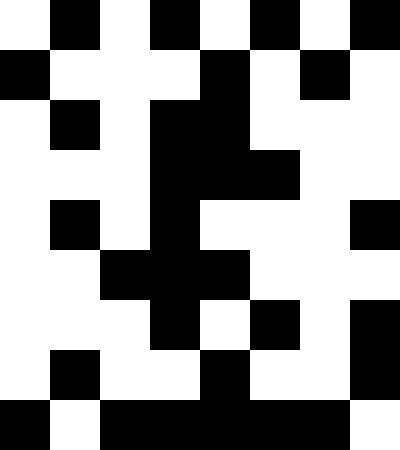[["white", "black", "white", "black", "white", "black", "white", "black"], ["black", "white", "white", "white", "black", "white", "black", "white"], ["white", "black", "white", "black", "black", "white", "white", "white"], ["white", "white", "white", "black", "black", "black", "white", "white"], ["white", "black", "white", "black", "white", "white", "white", "black"], ["white", "white", "black", "black", "black", "white", "white", "white"], ["white", "white", "white", "black", "white", "black", "white", "black"], ["white", "black", "white", "white", "black", "white", "white", "black"], ["black", "white", "black", "black", "black", "black", "black", "white"]]